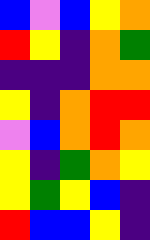[["blue", "violet", "blue", "yellow", "orange"], ["red", "yellow", "indigo", "orange", "green"], ["indigo", "indigo", "indigo", "orange", "orange"], ["yellow", "indigo", "orange", "red", "red"], ["violet", "blue", "orange", "red", "orange"], ["yellow", "indigo", "green", "orange", "yellow"], ["yellow", "green", "yellow", "blue", "indigo"], ["red", "blue", "blue", "yellow", "indigo"]]